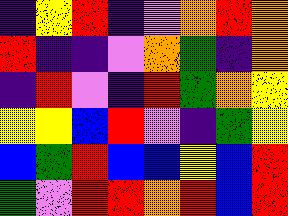[["indigo", "yellow", "red", "indigo", "violet", "orange", "red", "orange"], ["red", "indigo", "indigo", "violet", "orange", "green", "indigo", "orange"], ["indigo", "red", "violet", "indigo", "red", "green", "orange", "yellow"], ["yellow", "yellow", "blue", "red", "violet", "indigo", "green", "yellow"], ["blue", "green", "red", "blue", "blue", "yellow", "blue", "red"], ["green", "violet", "red", "red", "orange", "red", "blue", "red"]]